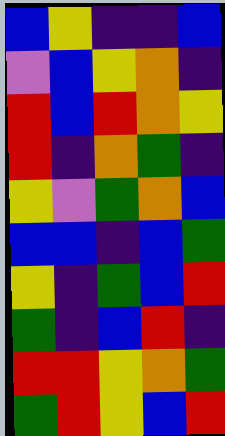[["blue", "yellow", "indigo", "indigo", "blue"], ["violet", "blue", "yellow", "orange", "indigo"], ["red", "blue", "red", "orange", "yellow"], ["red", "indigo", "orange", "green", "indigo"], ["yellow", "violet", "green", "orange", "blue"], ["blue", "blue", "indigo", "blue", "green"], ["yellow", "indigo", "green", "blue", "red"], ["green", "indigo", "blue", "red", "indigo"], ["red", "red", "yellow", "orange", "green"], ["green", "red", "yellow", "blue", "red"]]